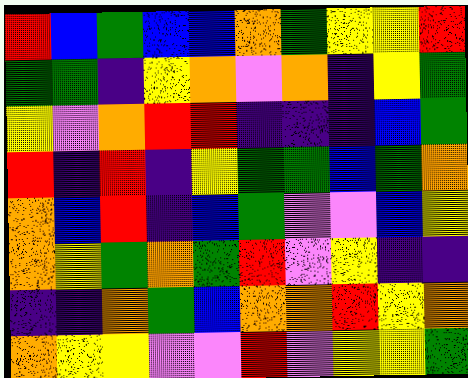[["red", "blue", "green", "blue", "blue", "orange", "green", "yellow", "yellow", "red"], ["green", "green", "indigo", "yellow", "orange", "violet", "orange", "indigo", "yellow", "green"], ["yellow", "violet", "orange", "red", "red", "indigo", "indigo", "indigo", "blue", "green"], ["red", "indigo", "red", "indigo", "yellow", "green", "green", "blue", "green", "orange"], ["orange", "blue", "red", "indigo", "blue", "green", "violet", "violet", "blue", "yellow"], ["orange", "yellow", "green", "orange", "green", "red", "violet", "yellow", "indigo", "indigo"], ["indigo", "indigo", "orange", "green", "blue", "orange", "orange", "red", "yellow", "orange"], ["orange", "yellow", "yellow", "violet", "violet", "red", "violet", "yellow", "yellow", "green"]]